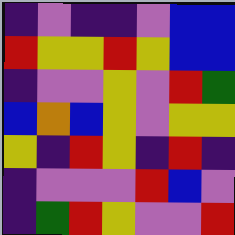[["indigo", "violet", "indigo", "indigo", "violet", "blue", "blue"], ["red", "yellow", "yellow", "red", "yellow", "blue", "blue"], ["indigo", "violet", "violet", "yellow", "violet", "red", "green"], ["blue", "orange", "blue", "yellow", "violet", "yellow", "yellow"], ["yellow", "indigo", "red", "yellow", "indigo", "red", "indigo"], ["indigo", "violet", "violet", "violet", "red", "blue", "violet"], ["indigo", "green", "red", "yellow", "violet", "violet", "red"]]